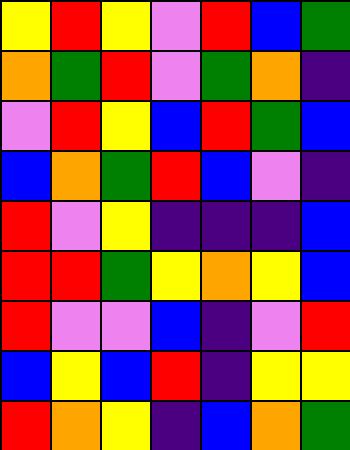[["yellow", "red", "yellow", "violet", "red", "blue", "green"], ["orange", "green", "red", "violet", "green", "orange", "indigo"], ["violet", "red", "yellow", "blue", "red", "green", "blue"], ["blue", "orange", "green", "red", "blue", "violet", "indigo"], ["red", "violet", "yellow", "indigo", "indigo", "indigo", "blue"], ["red", "red", "green", "yellow", "orange", "yellow", "blue"], ["red", "violet", "violet", "blue", "indigo", "violet", "red"], ["blue", "yellow", "blue", "red", "indigo", "yellow", "yellow"], ["red", "orange", "yellow", "indigo", "blue", "orange", "green"]]